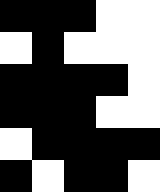[["black", "black", "black", "white", "white"], ["white", "black", "white", "white", "white"], ["black", "black", "black", "black", "white"], ["black", "black", "black", "white", "white"], ["white", "black", "black", "black", "black"], ["black", "white", "black", "black", "white"]]